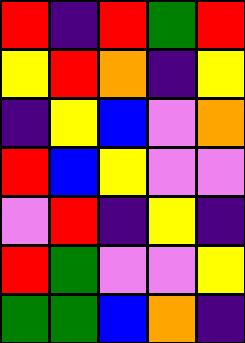[["red", "indigo", "red", "green", "red"], ["yellow", "red", "orange", "indigo", "yellow"], ["indigo", "yellow", "blue", "violet", "orange"], ["red", "blue", "yellow", "violet", "violet"], ["violet", "red", "indigo", "yellow", "indigo"], ["red", "green", "violet", "violet", "yellow"], ["green", "green", "blue", "orange", "indigo"]]